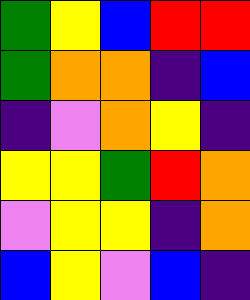[["green", "yellow", "blue", "red", "red"], ["green", "orange", "orange", "indigo", "blue"], ["indigo", "violet", "orange", "yellow", "indigo"], ["yellow", "yellow", "green", "red", "orange"], ["violet", "yellow", "yellow", "indigo", "orange"], ["blue", "yellow", "violet", "blue", "indigo"]]